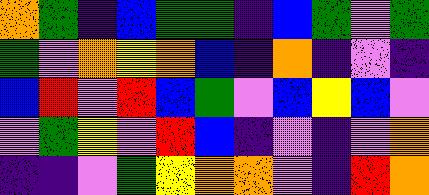[["orange", "green", "indigo", "blue", "green", "green", "indigo", "blue", "green", "violet", "green"], ["green", "violet", "orange", "yellow", "orange", "blue", "indigo", "orange", "indigo", "violet", "indigo"], ["blue", "red", "violet", "red", "blue", "green", "violet", "blue", "yellow", "blue", "violet"], ["violet", "green", "yellow", "violet", "red", "blue", "indigo", "violet", "indigo", "violet", "orange"], ["indigo", "indigo", "violet", "green", "yellow", "orange", "orange", "violet", "indigo", "red", "orange"]]